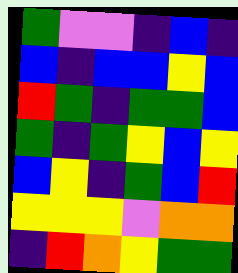[["green", "violet", "violet", "indigo", "blue", "indigo"], ["blue", "indigo", "blue", "blue", "yellow", "blue"], ["red", "green", "indigo", "green", "green", "blue"], ["green", "indigo", "green", "yellow", "blue", "yellow"], ["blue", "yellow", "indigo", "green", "blue", "red"], ["yellow", "yellow", "yellow", "violet", "orange", "orange"], ["indigo", "red", "orange", "yellow", "green", "green"]]